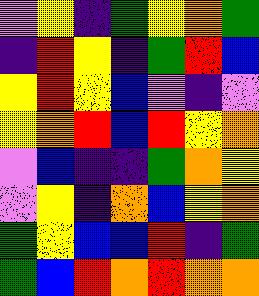[["violet", "yellow", "indigo", "green", "yellow", "orange", "green"], ["indigo", "red", "yellow", "indigo", "green", "red", "blue"], ["yellow", "red", "yellow", "blue", "violet", "indigo", "violet"], ["yellow", "orange", "red", "blue", "red", "yellow", "orange"], ["violet", "blue", "indigo", "indigo", "green", "orange", "yellow"], ["violet", "yellow", "indigo", "orange", "blue", "yellow", "orange"], ["green", "yellow", "blue", "blue", "red", "indigo", "green"], ["green", "blue", "red", "orange", "red", "orange", "orange"]]